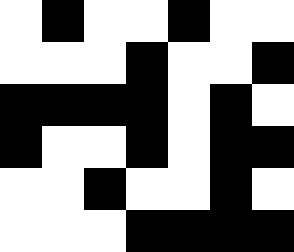[["white", "black", "white", "white", "black", "white", "white"], ["white", "white", "white", "black", "white", "white", "black"], ["black", "black", "black", "black", "white", "black", "white"], ["black", "white", "white", "black", "white", "black", "black"], ["white", "white", "black", "white", "white", "black", "white"], ["white", "white", "white", "black", "black", "black", "black"]]